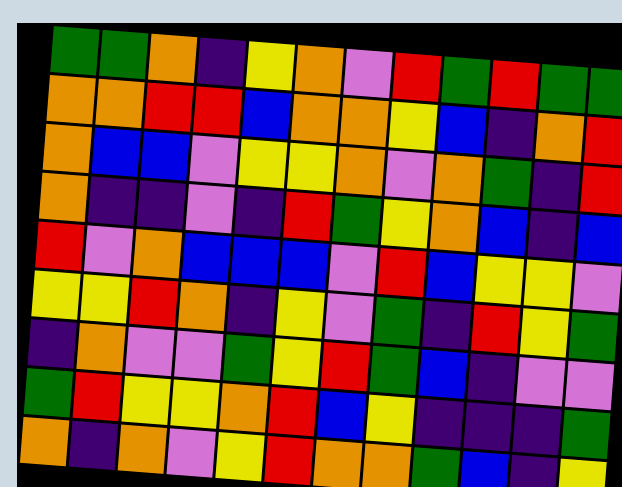[["green", "green", "orange", "indigo", "yellow", "orange", "violet", "red", "green", "red", "green", "green"], ["orange", "orange", "red", "red", "blue", "orange", "orange", "yellow", "blue", "indigo", "orange", "red"], ["orange", "blue", "blue", "violet", "yellow", "yellow", "orange", "violet", "orange", "green", "indigo", "red"], ["orange", "indigo", "indigo", "violet", "indigo", "red", "green", "yellow", "orange", "blue", "indigo", "blue"], ["red", "violet", "orange", "blue", "blue", "blue", "violet", "red", "blue", "yellow", "yellow", "violet"], ["yellow", "yellow", "red", "orange", "indigo", "yellow", "violet", "green", "indigo", "red", "yellow", "green"], ["indigo", "orange", "violet", "violet", "green", "yellow", "red", "green", "blue", "indigo", "violet", "violet"], ["green", "red", "yellow", "yellow", "orange", "red", "blue", "yellow", "indigo", "indigo", "indigo", "green"], ["orange", "indigo", "orange", "violet", "yellow", "red", "orange", "orange", "green", "blue", "indigo", "yellow"]]